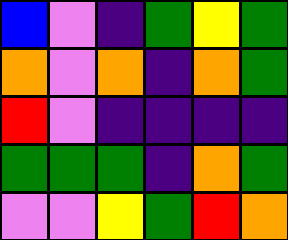[["blue", "violet", "indigo", "green", "yellow", "green"], ["orange", "violet", "orange", "indigo", "orange", "green"], ["red", "violet", "indigo", "indigo", "indigo", "indigo"], ["green", "green", "green", "indigo", "orange", "green"], ["violet", "violet", "yellow", "green", "red", "orange"]]